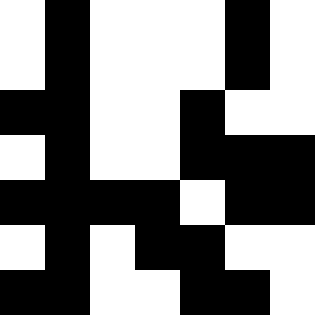[["white", "black", "white", "white", "white", "black", "white"], ["white", "black", "white", "white", "white", "black", "white"], ["black", "black", "white", "white", "black", "white", "white"], ["white", "black", "white", "white", "black", "black", "black"], ["black", "black", "black", "black", "white", "black", "black"], ["white", "black", "white", "black", "black", "white", "white"], ["black", "black", "white", "white", "black", "black", "white"]]